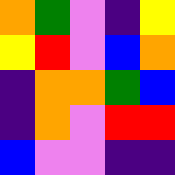[["orange", "green", "violet", "indigo", "yellow"], ["yellow", "red", "violet", "blue", "orange"], ["indigo", "orange", "orange", "green", "blue"], ["indigo", "orange", "violet", "red", "red"], ["blue", "violet", "violet", "indigo", "indigo"]]